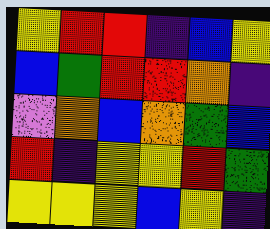[["yellow", "red", "red", "indigo", "blue", "yellow"], ["blue", "green", "red", "red", "orange", "indigo"], ["violet", "orange", "blue", "orange", "green", "blue"], ["red", "indigo", "yellow", "yellow", "red", "green"], ["yellow", "yellow", "yellow", "blue", "yellow", "indigo"]]